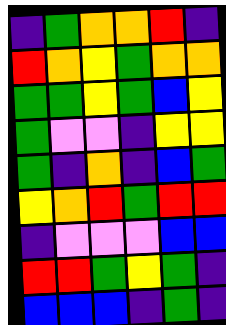[["indigo", "green", "orange", "orange", "red", "indigo"], ["red", "orange", "yellow", "green", "orange", "orange"], ["green", "green", "yellow", "green", "blue", "yellow"], ["green", "violet", "violet", "indigo", "yellow", "yellow"], ["green", "indigo", "orange", "indigo", "blue", "green"], ["yellow", "orange", "red", "green", "red", "red"], ["indigo", "violet", "violet", "violet", "blue", "blue"], ["red", "red", "green", "yellow", "green", "indigo"], ["blue", "blue", "blue", "indigo", "green", "indigo"]]